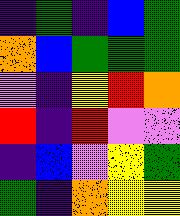[["indigo", "green", "indigo", "blue", "green"], ["orange", "blue", "green", "green", "green"], ["violet", "indigo", "yellow", "red", "orange"], ["red", "indigo", "red", "violet", "violet"], ["indigo", "blue", "violet", "yellow", "green"], ["green", "indigo", "orange", "yellow", "yellow"]]